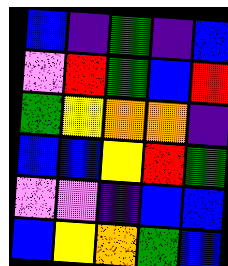[["blue", "indigo", "green", "indigo", "blue"], ["violet", "red", "green", "blue", "red"], ["green", "yellow", "orange", "orange", "indigo"], ["blue", "blue", "yellow", "red", "green"], ["violet", "violet", "indigo", "blue", "blue"], ["blue", "yellow", "orange", "green", "blue"]]